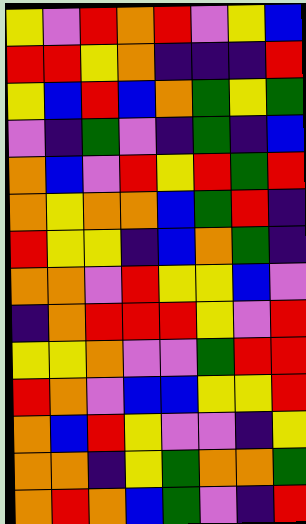[["yellow", "violet", "red", "orange", "red", "violet", "yellow", "blue"], ["red", "red", "yellow", "orange", "indigo", "indigo", "indigo", "red"], ["yellow", "blue", "red", "blue", "orange", "green", "yellow", "green"], ["violet", "indigo", "green", "violet", "indigo", "green", "indigo", "blue"], ["orange", "blue", "violet", "red", "yellow", "red", "green", "red"], ["orange", "yellow", "orange", "orange", "blue", "green", "red", "indigo"], ["red", "yellow", "yellow", "indigo", "blue", "orange", "green", "indigo"], ["orange", "orange", "violet", "red", "yellow", "yellow", "blue", "violet"], ["indigo", "orange", "red", "red", "red", "yellow", "violet", "red"], ["yellow", "yellow", "orange", "violet", "violet", "green", "red", "red"], ["red", "orange", "violet", "blue", "blue", "yellow", "yellow", "red"], ["orange", "blue", "red", "yellow", "violet", "violet", "indigo", "yellow"], ["orange", "orange", "indigo", "yellow", "green", "orange", "orange", "green"], ["orange", "red", "orange", "blue", "green", "violet", "indigo", "red"]]